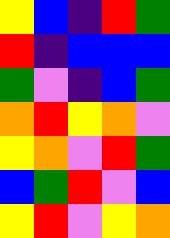[["yellow", "blue", "indigo", "red", "green"], ["red", "indigo", "blue", "blue", "blue"], ["green", "violet", "indigo", "blue", "green"], ["orange", "red", "yellow", "orange", "violet"], ["yellow", "orange", "violet", "red", "green"], ["blue", "green", "red", "violet", "blue"], ["yellow", "red", "violet", "yellow", "orange"]]